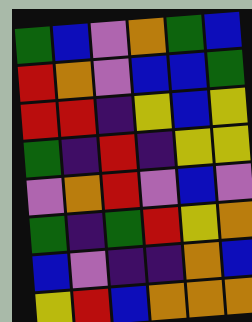[["green", "blue", "violet", "orange", "green", "blue"], ["red", "orange", "violet", "blue", "blue", "green"], ["red", "red", "indigo", "yellow", "blue", "yellow"], ["green", "indigo", "red", "indigo", "yellow", "yellow"], ["violet", "orange", "red", "violet", "blue", "violet"], ["green", "indigo", "green", "red", "yellow", "orange"], ["blue", "violet", "indigo", "indigo", "orange", "blue"], ["yellow", "red", "blue", "orange", "orange", "orange"]]